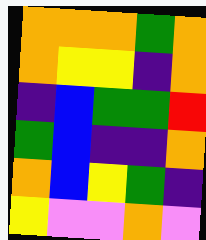[["orange", "orange", "orange", "green", "orange"], ["orange", "yellow", "yellow", "indigo", "orange"], ["indigo", "blue", "green", "green", "red"], ["green", "blue", "indigo", "indigo", "orange"], ["orange", "blue", "yellow", "green", "indigo"], ["yellow", "violet", "violet", "orange", "violet"]]